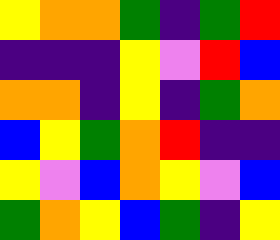[["yellow", "orange", "orange", "green", "indigo", "green", "red"], ["indigo", "indigo", "indigo", "yellow", "violet", "red", "blue"], ["orange", "orange", "indigo", "yellow", "indigo", "green", "orange"], ["blue", "yellow", "green", "orange", "red", "indigo", "indigo"], ["yellow", "violet", "blue", "orange", "yellow", "violet", "blue"], ["green", "orange", "yellow", "blue", "green", "indigo", "yellow"]]